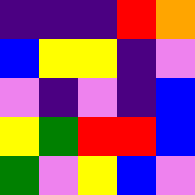[["indigo", "indigo", "indigo", "red", "orange"], ["blue", "yellow", "yellow", "indigo", "violet"], ["violet", "indigo", "violet", "indigo", "blue"], ["yellow", "green", "red", "red", "blue"], ["green", "violet", "yellow", "blue", "violet"]]